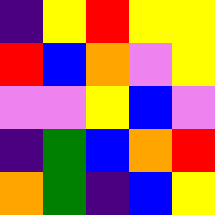[["indigo", "yellow", "red", "yellow", "yellow"], ["red", "blue", "orange", "violet", "yellow"], ["violet", "violet", "yellow", "blue", "violet"], ["indigo", "green", "blue", "orange", "red"], ["orange", "green", "indigo", "blue", "yellow"]]